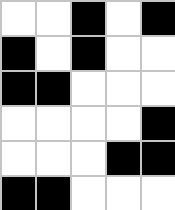[["white", "white", "black", "white", "black"], ["black", "white", "black", "white", "white"], ["black", "black", "white", "white", "white"], ["white", "white", "white", "white", "black"], ["white", "white", "white", "black", "black"], ["black", "black", "white", "white", "white"]]